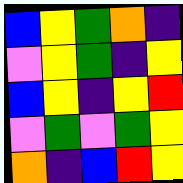[["blue", "yellow", "green", "orange", "indigo"], ["violet", "yellow", "green", "indigo", "yellow"], ["blue", "yellow", "indigo", "yellow", "red"], ["violet", "green", "violet", "green", "yellow"], ["orange", "indigo", "blue", "red", "yellow"]]